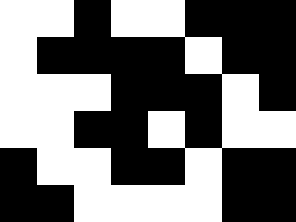[["white", "white", "black", "white", "white", "black", "black", "black"], ["white", "black", "black", "black", "black", "white", "black", "black"], ["white", "white", "white", "black", "black", "black", "white", "black"], ["white", "white", "black", "black", "white", "black", "white", "white"], ["black", "white", "white", "black", "black", "white", "black", "black"], ["black", "black", "white", "white", "white", "white", "black", "black"]]